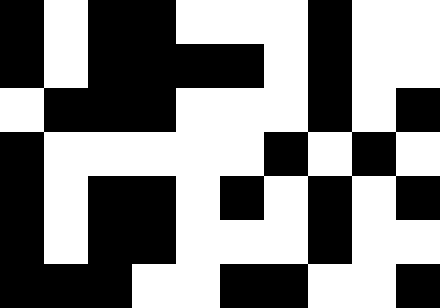[["black", "white", "black", "black", "white", "white", "white", "black", "white", "white"], ["black", "white", "black", "black", "black", "black", "white", "black", "white", "white"], ["white", "black", "black", "black", "white", "white", "white", "black", "white", "black"], ["black", "white", "white", "white", "white", "white", "black", "white", "black", "white"], ["black", "white", "black", "black", "white", "black", "white", "black", "white", "black"], ["black", "white", "black", "black", "white", "white", "white", "black", "white", "white"], ["black", "black", "black", "white", "white", "black", "black", "white", "white", "black"]]